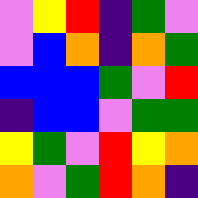[["violet", "yellow", "red", "indigo", "green", "violet"], ["violet", "blue", "orange", "indigo", "orange", "green"], ["blue", "blue", "blue", "green", "violet", "red"], ["indigo", "blue", "blue", "violet", "green", "green"], ["yellow", "green", "violet", "red", "yellow", "orange"], ["orange", "violet", "green", "red", "orange", "indigo"]]